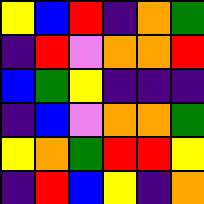[["yellow", "blue", "red", "indigo", "orange", "green"], ["indigo", "red", "violet", "orange", "orange", "red"], ["blue", "green", "yellow", "indigo", "indigo", "indigo"], ["indigo", "blue", "violet", "orange", "orange", "green"], ["yellow", "orange", "green", "red", "red", "yellow"], ["indigo", "red", "blue", "yellow", "indigo", "orange"]]